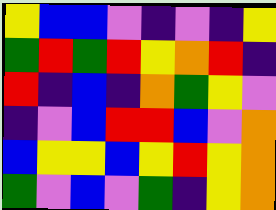[["yellow", "blue", "blue", "violet", "indigo", "violet", "indigo", "yellow"], ["green", "red", "green", "red", "yellow", "orange", "red", "indigo"], ["red", "indigo", "blue", "indigo", "orange", "green", "yellow", "violet"], ["indigo", "violet", "blue", "red", "red", "blue", "violet", "orange"], ["blue", "yellow", "yellow", "blue", "yellow", "red", "yellow", "orange"], ["green", "violet", "blue", "violet", "green", "indigo", "yellow", "orange"]]